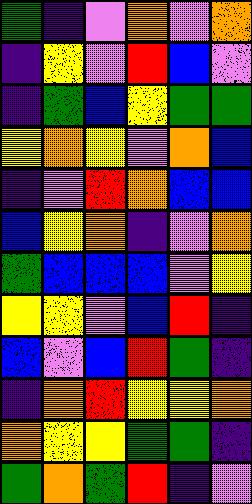[["green", "indigo", "violet", "orange", "violet", "orange"], ["indigo", "yellow", "violet", "red", "blue", "violet"], ["indigo", "green", "blue", "yellow", "green", "green"], ["yellow", "orange", "yellow", "violet", "orange", "blue"], ["indigo", "violet", "red", "orange", "blue", "blue"], ["blue", "yellow", "orange", "indigo", "violet", "orange"], ["green", "blue", "blue", "blue", "violet", "yellow"], ["yellow", "yellow", "violet", "blue", "red", "indigo"], ["blue", "violet", "blue", "red", "green", "indigo"], ["indigo", "orange", "red", "yellow", "yellow", "orange"], ["orange", "yellow", "yellow", "green", "green", "indigo"], ["green", "orange", "green", "red", "indigo", "violet"]]